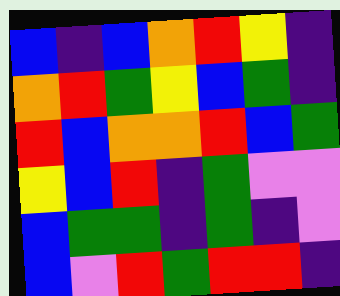[["blue", "indigo", "blue", "orange", "red", "yellow", "indigo"], ["orange", "red", "green", "yellow", "blue", "green", "indigo"], ["red", "blue", "orange", "orange", "red", "blue", "green"], ["yellow", "blue", "red", "indigo", "green", "violet", "violet"], ["blue", "green", "green", "indigo", "green", "indigo", "violet"], ["blue", "violet", "red", "green", "red", "red", "indigo"]]